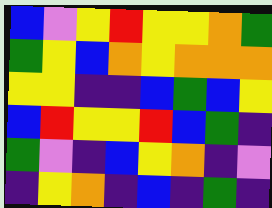[["blue", "violet", "yellow", "red", "yellow", "yellow", "orange", "green"], ["green", "yellow", "blue", "orange", "yellow", "orange", "orange", "orange"], ["yellow", "yellow", "indigo", "indigo", "blue", "green", "blue", "yellow"], ["blue", "red", "yellow", "yellow", "red", "blue", "green", "indigo"], ["green", "violet", "indigo", "blue", "yellow", "orange", "indigo", "violet"], ["indigo", "yellow", "orange", "indigo", "blue", "indigo", "green", "indigo"]]